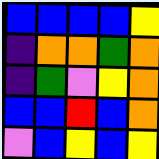[["blue", "blue", "blue", "blue", "yellow"], ["indigo", "orange", "orange", "green", "orange"], ["indigo", "green", "violet", "yellow", "orange"], ["blue", "blue", "red", "blue", "orange"], ["violet", "blue", "yellow", "blue", "yellow"]]